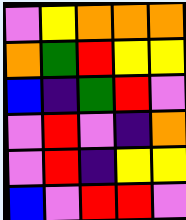[["violet", "yellow", "orange", "orange", "orange"], ["orange", "green", "red", "yellow", "yellow"], ["blue", "indigo", "green", "red", "violet"], ["violet", "red", "violet", "indigo", "orange"], ["violet", "red", "indigo", "yellow", "yellow"], ["blue", "violet", "red", "red", "violet"]]